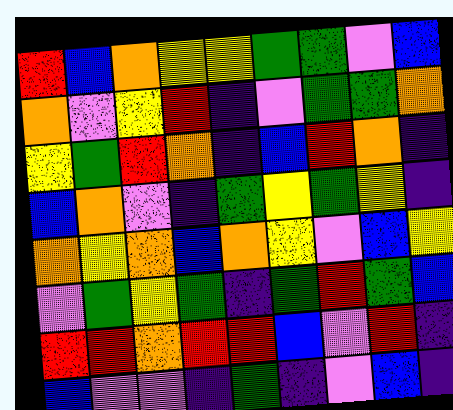[["red", "blue", "orange", "yellow", "yellow", "green", "green", "violet", "blue"], ["orange", "violet", "yellow", "red", "indigo", "violet", "green", "green", "orange"], ["yellow", "green", "red", "orange", "indigo", "blue", "red", "orange", "indigo"], ["blue", "orange", "violet", "indigo", "green", "yellow", "green", "yellow", "indigo"], ["orange", "yellow", "orange", "blue", "orange", "yellow", "violet", "blue", "yellow"], ["violet", "green", "yellow", "green", "indigo", "green", "red", "green", "blue"], ["red", "red", "orange", "red", "red", "blue", "violet", "red", "indigo"], ["blue", "violet", "violet", "indigo", "green", "indigo", "violet", "blue", "indigo"]]